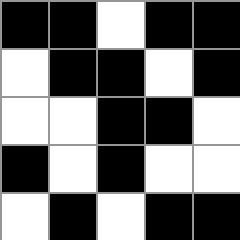[["black", "black", "white", "black", "black"], ["white", "black", "black", "white", "black"], ["white", "white", "black", "black", "white"], ["black", "white", "black", "white", "white"], ["white", "black", "white", "black", "black"]]